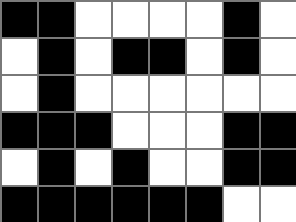[["black", "black", "white", "white", "white", "white", "black", "white"], ["white", "black", "white", "black", "black", "white", "black", "white"], ["white", "black", "white", "white", "white", "white", "white", "white"], ["black", "black", "black", "white", "white", "white", "black", "black"], ["white", "black", "white", "black", "white", "white", "black", "black"], ["black", "black", "black", "black", "black", "black", "white", "white"]]